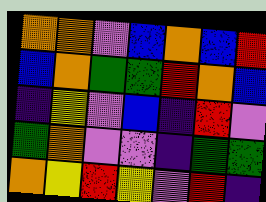[["orange", "orange", "violet", "blue", "orange", "blue", "red"], ["blue", "orange", "green", "green", "red", "orange", "blue"], ["indigo", "yellow", "violet", "blue", "indigo", "red", "violet"], ["green", "orange", "violet", "violet", "indigo", "green", "green"], ["orange", "yellow", "red", "yellow", "violet", "red", "indigo"]]